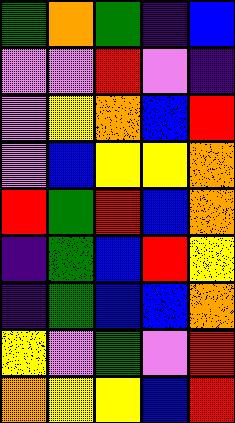[["green", "orange", "green", "indigo", "blue"], ["violet", "violet", "red", "violet", "indigo"], ["violet", "yellow", "orange", "blue", "red"], ["violet", "blue", "yellow", "yellow", "orange"], ["red", "green", "red", "blue", "orange"], ["indigo", "green", "blue", "red", "yellow"], ["indigo", "green", "blue", "blue", "orange"], ["yellow", "violet", "green", "violet", "red"], ["orange", "yellow", "yellow", "blue", "red"]]